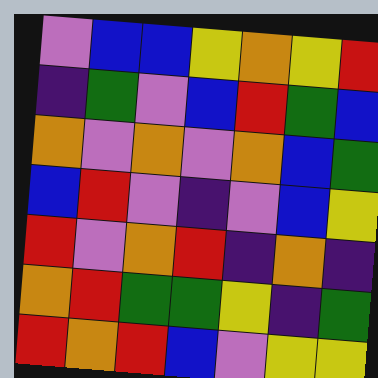[["violet", "blue", "blue", "yellow", "orange", "yellow", "red"], ["indigo", "green", "violet", "blue", "red", "green", "blue"], ["orange", "violet", "orange", "violet", "orange", "blue", "green"], ["blue", "red", "violet", "indigo", "violet", "blue", "yellow"], ["red", "violet", "orange", "red", "indigo", "orange", "indigo"], ["orange", "red", "green", "green", "yellow", "indigo", "green"], ["red", "orange", "red", "blue", "violet", "yellow", "yellow"]]